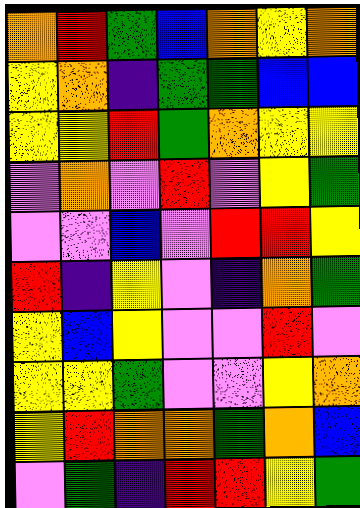[["orange", "red", "green", "blue", "orange", "yellow", "orange"], ["yellow", "orange", "indigo", "green", "green", "blue", "blue"], ["yellow", "yellow", "red", "green", "orange", "yellow", "yellow"], ["violet", "orange", "violet", "red", "violet", "yellow", "green"], ["violet", "violet", "blue", "violet", "red", "red", "yellow"], ["red", "indigo", "yellow", "violet", "indigo", "orange", "green"], ["yellow", "blue", "yellow", "violet", "violet", "red", "violet"], ["yellow", "yellow", "green", "violet", "violet", "yellow", "orange"], ["yellow", "red", "orange", "orange", "green", "orange", "blue"], ["violet", "green", "indigo", "red", "red", "yellow", "green"]]